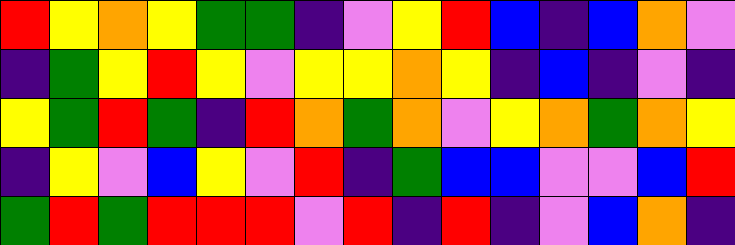[["red", "yellow", "orange", "yellow", "green", "green", "indigo", "violet", "yellow", "red", "blue", "indigo", "blue", "orange", "violet"], ["indigo", "green", "yellow", "red", "yellow", "violet", "yellow", "yellow", "orange", "yellow", "indigo", "blue", "indigo", "violet", "indigo"], ["yellow", "green", "red", "green", "indigo", "red", "orange", "green", "orange", "violet", "yellow", "orange", "green", "orange", "yellow"], ["indigo", "yellow", "violet", "blue", "yellow", "violet", "red", "indigo", "green", "blue", "blue", "violet", "violet", "blue", "red"], ["green", "red", "green", "red", "red", "red", "violet", "red", "indigo", "red", "indigo", "violet", "blue", "orange", "indigo"]]